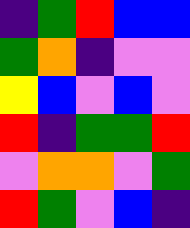[["indigo", "green", "red", "blue", "blue"], ["green", "orange", "indigo", "violet", "violet"], ["yellow", "blue", "violet", "blue", "violet"], ["red", "indigo", "green", "green", "red"], ["violet", "orange", "orange", "violet", "green"], ["red", "green", "violet", "blue", "indigo"]]